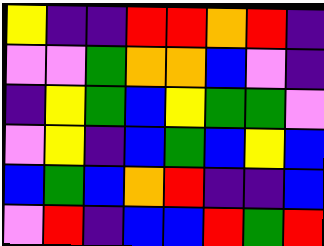[["yellow", "indigo", "indigo", "red", "red", "orange", "red", "indigo"], ["violet", "violet", "green", "orange", "orange", "blue", "violet", "indigo"], ["indigo", "yellow", "green", "blue", "yellow", "green", "green", "violet"], ["violet", "yellow", "indigo", "blue", "green", "blue", "yellow", "blue"], ["blue", "green", "blue", "orange", "red", "indigo", "indigo", "blue"], ["violet", "red", "indigo", "blue", "blue", "red", "green", "red"]]